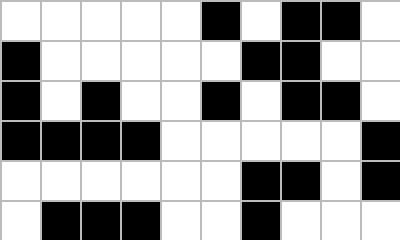[["white", "white", "white", "white", "white", "black", "white", "black", "black", "white"], ["black", "white", "white", "white", "white", "white", "black", "black", "white", "white"], ["black", "white", "black", "white", "white", "black", "white", "black", "black", "white"], ["black", "black", "black", "black", "white", "white", "white", "white", "white", "black"], ["white", "white", "white", "white", "white", "white", "black", "black", "white", "black"], ["white", "black", "black", "black", "white", "white", "black", "white", "white", "white"]]